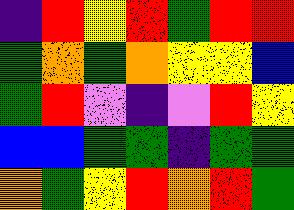[["indigo", "red", "yellow", "red", "green", "red", "red"], ["green", "orange", "green", "orange", "yellow", "yellow", "blue"], ["green", "red", "violet", "indigo", "violet", "red", "yellow"], ["blue", "blue", "green", "green", "indigo", "green", "green"], ["orange", "green", "yellow", "red", "orange", "red", "green"]]